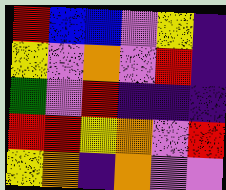[["red", "blue", "blue", "violet", "yellow", "indigo"], ["yellow", "violet", "orange", "violet", "red", "indigo"], ["green", "violet", "red", "indigo", "indigo", "indigo"], ["red", "red", "yellow", "orange", "violet", "red"], ["yellow", "orange", "indigo", "orange", "violet", "violet"]]